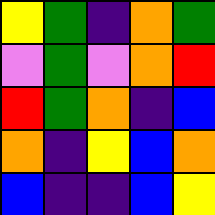[["yellow", "green", "indigo", "orange", "green"], ["violet", "green", "violet", "orange", "red"], ["red", "green", "orange", "indigo", "blue"], ["orange", "indigo", "yellow", "blue", "orange"], ["blue", "indigo", "indigo", "blue", "yellow"]]